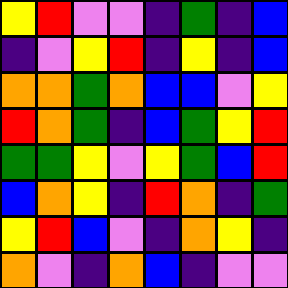[["yellow", "red", "violet", "violet", "indigo", "green", "indigo", "blue"], ["indigo", "violet", "yellow", "red", "indigo", "yellow", "indigo", "blue"], ["orange", "orange", "green", "orange", "blue", "blue", "violet", "yellow"], ["red", "orange", "green", "indigo", "blue", "green", "yellow", "red"], ["green", "green", "yellow", "violet", "yellow", "green", "blue", "red"], ["blue", "orange", "yellow", "indigo", "red", "orange", "indigo", "green"], ["yellow", "red", "blue", "violet", "indigo", "orange", "yellow", "indigo"], ["orange", "violet", "indigo", "orange", "blue", "indigo", "violet", "violet"]]